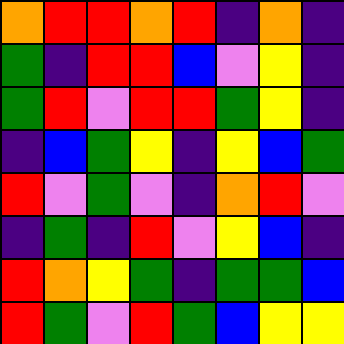[["orange", "red", "red", "orange", "red", "indigo", "orange", "indigo"], ["green", "indigo", "red", "red", "blue", "violet", "yellow", "indigo"], ["green", "red", "violet", "red", "red", "green", "yellow", "indigo"], ["indigo", "blue", "green", "yellow", "indigo", "yellow", "blue", "green"], ["red", "violet", "green", "violet", "indigo", "orange", "red", "violet"], ["indigo", "green", "indigo", "red", "violet", "yellow", "blue", "indigo"], ["red", "orange", "yellow", "green", "indigo", "green", "green", "blue"], ["red", "green", "violet", "red", "green", "blue", "yellow", "yellow"]]